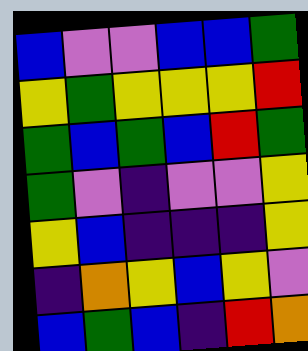[["blue", "violet", "violet", "blue", "blue", "green"], ["yellow", "green", "yellow", "yellow", "yellow", "red"], ["green", "blue", "green", "blue", "red", "green"], ["green", "violet", "indigo", "violet", "violet", "yellow"], ["yellow", "blue", "indigo", "indigo", "indigo", "yellow"], ["indigo", "orange", "yellow", "blue", "yellow", "violet"], ["blue", "green", "blue", "indigo", "red", "orange"]]